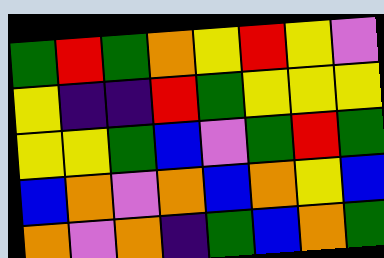[["green", "red", "green", "orange", "yellow", "red", "yellow", "violet"], ["yellow", "indigo", "indigo", "red", "green", "yellow", "yellow", "yellow"], ["yellow", "yellow", "green", "blue", "violet", "green", "red", "green"], ["blue", "orange", "violet", "orange", "blue", "orange", "yellow", "blue"], ["orange", "violet", "orange", "indigo", "green", "blue", "orange", "green"]]